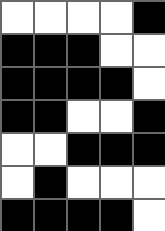[["white", "white", "white", "white", "black"], ["black", "black", "black", "white", "white"], ["black", "black", "black", "black", "white"], ["black", "black", "white", "white", "black"], ["white", "white", "black", "black", "black"], ["white", "black", "white", "white", "white"], ["black", "black", "black", "black", "white"]]